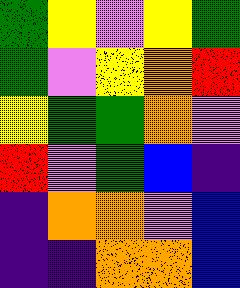[["green", "yellow", "violet", "yellow", "green"], ["green", "violet", "yellow", "orange", "red"], ["yellow", "green", "green", "orange", "violet"], ["red", "violet", "green", "blue", "indigo"], ["indigo", "orange", "orange", "violet", "blue"], ["indigo", "indigo", "orange", "orange", "blue"]]